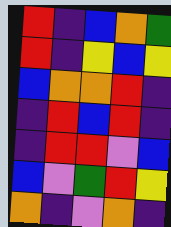[["red", "indigo", "blue", "orange", "green"], ["red", "indigo", "yellow", "blue", "yellow"], ["blue", "orange", "orange", "red", "indigo"], ["indigo", "red", "blue", "red", "indigo"], ["indigo", "red", "red", "violet", "blue"], ["blue", "violet", "green", "red", "yellow"], ["orange", "indigo", "violet", "orange", "indigo"]]